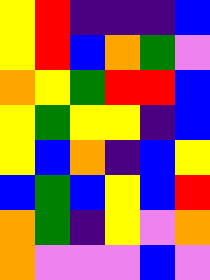[["yellow", "red", "indigo", "indigo", "indigo", "blue"], ["yellow", "red", "blue", "orange", "green", "violet"], ["orange", "yellow", "green", "red", "red", "blue"], ["yellow", "green", "yellow", "yellow", "indigo", "blue"], ["yellow", "blue", "orange", "indigo", "blue", "yellow"], ["blue", "green", "blue", "yellow", "blue", "red"], ["orange", "green", "indigo", "yellow", "violet", "orange"], ["orange", "violet", "violet", "violet", "blue", "violet"]]